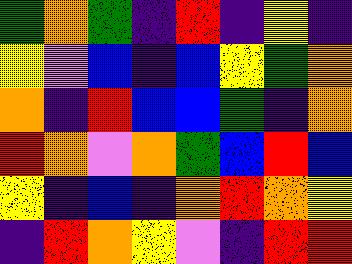[["green", "orange", "green", "indigo", "red", "indigo", "yellow", "indigo"], ["yellow", "violet", "blue", "indigo", "blue", "yellow", "green", "orange"], ["orange", "indigo", "red", "blue", "blue", "green", "indigo", "orange"], ["red", "orange", "violet", "orange", "green", "blue", "red", "blue"], ["yellow", "indigo", "blue", "indigo", "orange", "red", "orange", "yellow"], ["indigo", "red", "orange", "yellow", "violet", "indigo", "red", "red"]]